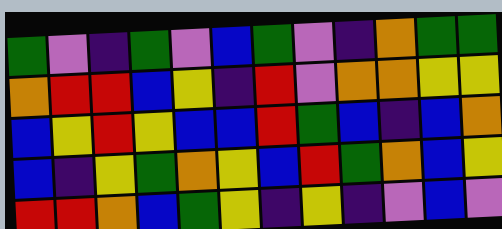[["green", "violet", "indigo", "green", "violet", "blue", "green", "violet", "indigo", "orange", "green", "green"], ["orange", "red", "red", "blue", "yellow", "indigo", "red", "violet", "orange", "orange", "yellow", "yellow"], ["blue", "yellow", "red", "yellow", "blue", "blue", "red", "green", "blue", "indigo", "blue", "orange"], ["blue", "indigo", "yellow", "green", "orange", "yellow", "blue", "red", "green", "orange", "blue", "yellow"], ["red", "red", "orange", "blue", "green", "yellow", "indigo", "yellow", "indigo", "violet", "blue", "violet"]]